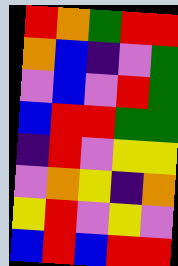[["red", "orange", "green", "red", "red"], ["orange", "blue", "indigo", "violet", "green"], ["violet", "blue", "violet", "red", "green"], ["blue", "red", "red", "green", "green"], ["indigo", "red", "violet", "yellow", "yellow"], ["violet", "orange", "yellow", "indigo", "orange"], ["yellow", "red", "violet", "yellow", "violet"], ["blue", "red", "blue", "red", "red"]]